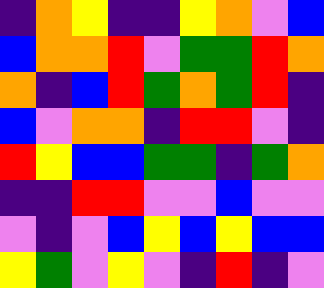[["indigo", "orange", "yellow", "indigo", "indigo", "yellow", "orange", "violet", "blue"], ["blue", "orange", "orange", "red", "violet", "green", "green", "red", "orange"], ["orange", "indigo", "blue", "red", "green", "orange", "green", "red", "indigo"], ["blue", "violet", "orange", "orange", "indigo", "red", "red", "violet", "indigo"], ["red", "yellow", "blue", "blue", "green", "green", "indigo", "green", "orange"], ["indigo", "indigo", "red", "red", "violet", "violet", "blue", "violet", "violet"], ["violet", "indigo", "violet", "blue", "yellow", "blue", "yellow", "blue", "blue"], ["yellow", "green", "violet", "yellow", "violet", "indigo", "red", "indigo", "violet"]]